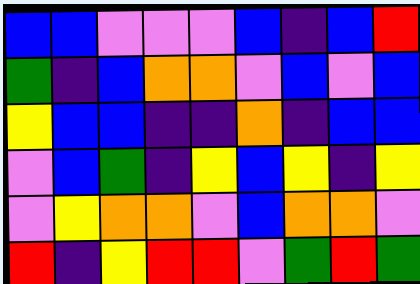[["blue", "blue", "violet", "violet", "violet", "blue", "indigo", "blue", "red"], ["green", "indigo", "blue", "orange", "orange", "violet", "blue", "violet", "blue"], ["yellow", "blue", "blue", "indigo", "indigo", "orange", "indigo", "blue", "blue"], ["violet", "blue", "green", "indigo", "yellow", "blue", "yellow", "indigo", "yellow"], ["violet", "yellow", "orange", "orange", "violet", "blue", "orange", "orange", "violet"], ["red", "indigo", "yellow", "red", "red", "violet", "green", "red", "green"]]